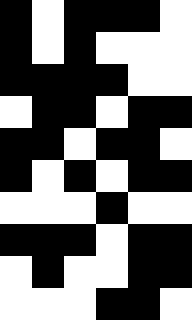[["black", "white", "black", "black", "black", "white"], ["black", "white", "black", "white", "white", "white"], ["black", "black", "black", "black", "white", "white"], ["white", "black", "black", "white", "black", "black"], ["black", "black", "white", "black", "black", "white"], ["black", "white", "black", "white", "black", "black"], ["white", "white", "white", "black", "white", "white"], ["black", "black", "black", "white", "black", "black"], ["white", "black", "white", "white", "black", "black"], ["white", "white", "white", "black", "black", "white"]]